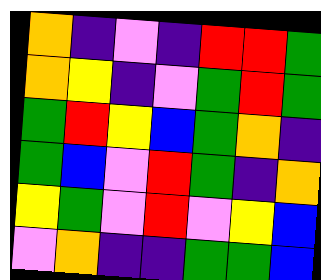[["orange", "indigo", "violet", "indigo", "red", "red", "green"], ["orange", "yellow", "indigo", "violet", "green", "red", "green"], ["green", "red", "yellow", "blue", "green", "orange", "indigo"], ["green", "blue", "violet", "red", "green", "indigo", "orange"], ["yellow", "green", "violet", "red", "violet", "yellow", "blue"], ["violet", "orange", "indigo", "indigo", "green", "green", "blue"]]